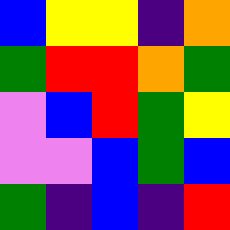[["blue", "yellow", "yellow", "indigo", "orange"], ["green", "red", "red", "orange", "green"], ["violet", "blue", "red", "green", "yellow"], ["violet", "violet", "blue", "green", "blue"], ["green", "indigo", "blue", "indigo", "red"]]